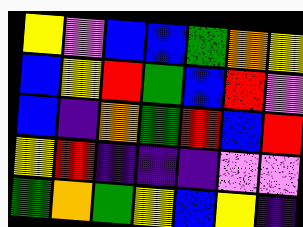[["yellow", "violet", "blue", "blue", "green", "orange", "yellow"], ["blue", "yellow", "red", "green", "blue", "red", "violet"], ["blue", "indigo", "orange", "green", "red", "blue", "red"], ["yellow", "red", "indigo", "indigo", "indigo", "violet", "violet"], ["green", "orange", "green", "yellow", "blue", "yellow", "indigo"]]